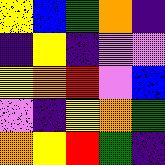[["yellow", "blue", "green", "orange", "indigo"], ["indigo", "yellow", "indigo", "violet", "violet"], ["yellow", "orange", "red", "violet", "blue"], ["violet", "indigo", "yellow", "orange", "green"], ["orange", "yellow", "red", "green", "indigo"]]